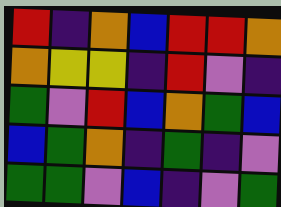[["red", "indigo", "orange", "blue", "red", "red", "orange"], ["orange", "yellow", "yellow", "indigo", "red", "violet", "indigo"], ["green", "violet", "red", "blue", "orange", "green", "blue"], ["blue", "green", "orange", "indigo", "green", "indigo", "violet"], ["green", "green", "violet", "blue", "indigo", "violet", "green"]]